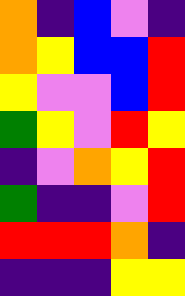[["orange", "indigo", "blue", "violet", "indigo"], ["orange", "yellow", "blue", "blue", "red"], ["yellow", "violet", "violet", "blue", "red"], ["green", "yellow", "violet", "red", "yellow"], ["indigo", "violet", "orange", "yellow", "red"], ["green", "indigo", "indigo", "violet", "red"], ["red", "red", "red", "orange", "indigo"], ["indigo", "indigo", "indigo", "yellow", "yellow"]]